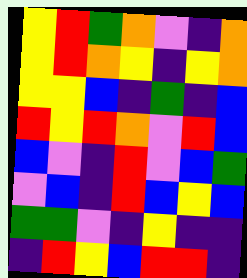[["yellow", "red", "green", "orange", "violet", "indigo", "orange"], ["yellow", "red", "orange", "yellow", "indigo", "yellow", "orange"], ["yellow", "yellow", "blue", "indigo", "green", "indigo", "blue"], ["red", "yellow", "red", "orange", "violet", "red", "blue"], ["blue", "violet", "indigo", "red", "violet", "blue", "green"], ["violet", "blue", "indigo", "red", "blue", "yellow", "blue"], ["green", "green", "violet", "indigo", "yellow", "indigo", "indigo"], ["indigo", "red", "yellow", "blue", "red", "red", "indigo"]]